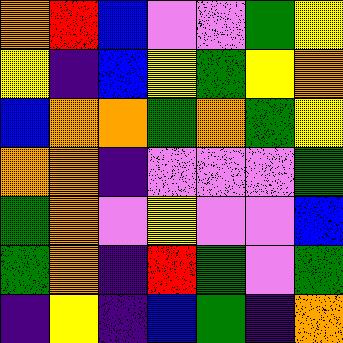[["orange", "red", "blue", "violet", "violet", "green", "yellow"], ["yellow", "indigo", "blue", "yellow", "green", "yellow", "orange"], ["blue", "orange", "orange", "green", "orange", "green", "yellow"], ["orange", "orange", "indigo", "violet", "violet", "violet", "green"], ["green", "orange", "violet", "yellow", "violet", "violet", "blue"], ["green", "orange", "indigo", "red", "green", "violet", "green"], ["indigo", "yellow", "indigo", "blue", "green", "indigo", "orange"]]